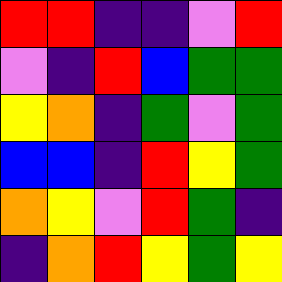[["red", "red", "indigo", "indigo", "violet", "red"], ["violet", "indigo", "red", "blue", "green", "green"], ["yellow", "orange", "indigo", "green", "violet", "green"], ["blue", "blue", "indigo", "red", "yellow", "green"], ["orange", "yellow", "violet", "red", "green", "indigo"], ["indigo", "orange", "red", "yellow", "green", "yellow"]]